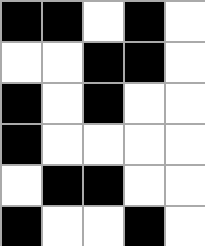[["black", "black", "white", "black", "white"], ["white", "white", "black", "black", "white"], ["black", "white", "black", "white", "white"], ["black", "white", "white", "white", "white"], ["white", "black", "black", "white", "white"], ["black", "white", "white", "black", "white"]]